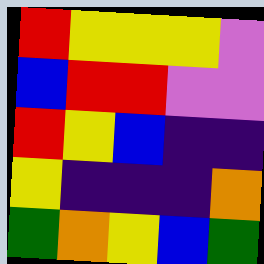[["red", "yellow", "yellow", "yellow", "violet"], ["blue", "red", "red", "violet", "violet"], ["red", "yellow", "blue", "indigo", "indigo"], ["yellow", "indigo", "indigo", "indigo", "orange"], ["green", "orange", "yellow", "blue", "green"]]